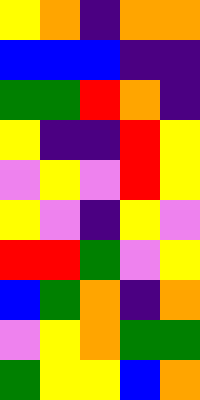[["yellow", "orange", "indigo", "orange", "orange"], ["blue", "blue", "blue", "indigo", "indigo"], ["green", "green", "red", "orange", "indigo"], ["yellow", "indigo", "indigo", "red", "yellow"], ["violet", "yellow", "violet", "red", "yellow"], ["yellow", "violet", "indigo", "yellow", "violet"], ["red", "red", "green", "violet", "yellow"], ["blue", "green", "orange", "indigo", "orange"], ["violet", "yellow", "orange", "green", "green"], ["green", "yellow", "yellow", "blue", "orange"]]